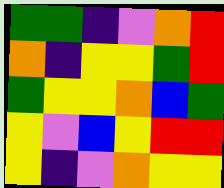[["green", "green", "indigo", "violet", "orange", "red"], ["orange", "indigo", "yellow", "yellow", "green", "red"], ["green", "yellow", "yellow", "orange", "blue", "green"], ["yellow", "violet", "blue", "yellow", "red", "red"], ["yellow", "indigo", "violet", "orange", "yellow", "yellow"]]